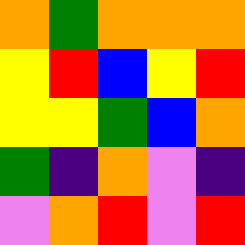[["orange", "green", "orange", "orange", "orange"], ["yellow", "red", "blue", "yellow", "red"], ["yellow", "yellow", "green", "blue", "orange"], ["green", "indigo", "orange", "violet", "indigo"], ["violet", "orange", "red", "violet", "red"]]